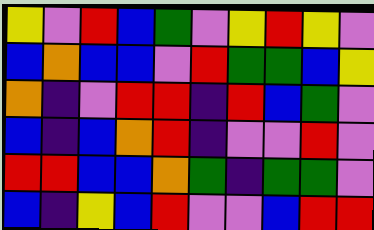[["yellow", "violet", "red", "blue", "green", "violet", "yellow", "red", "yellow", "violet"], ["blue", "orange", "blue", "blue", "violet", "red", "green", "green", "blue", "yellow"], ["orange", "indigo", "violet", "red", "red", "indigo", "red", "blue", "green", "violet"], ["blue", "indigo", "blue", "orange", "red", "indigo", "violet", "violet", "red", "violet"], ["red", "red", "blue", "blue", "orange", "green", "indigo", "green", "green", "violet"], ["blue", "indigo", "yellow", "blue", "red", "violet", "violet", "blue", "red", "red"]]